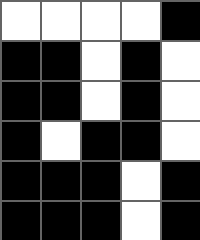[["white", "white", "white", "white", "black"], ["black", "black", "white", "black", "white"], ["black", "black", "white", "black", "white"], ["black", "white", "black", "black", "white"], ["black", "black", "black", "white", "black"], ["black", "black", "black", "white", "black"]]